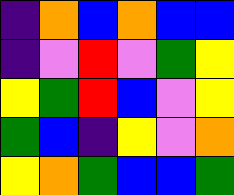[["indigo", "orange", "blue", "orange", "blue", "blue"], ["indigo", "violet", "red", "violet", "green", "yellow"], ["yellow", "green", "red", "blue", "violet", "yellow"], ["green", "blue", "indigo", "yellow", "violet", "orange"], ["yellow", "orange", "green", "blue", "blue", "green"]]